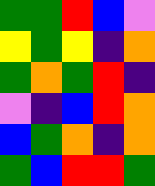[["green", "green", "red", "blue", "violet"], ["yellow", "green", "yellow", "indigo", "orange"], ["green", "orange", "green", "red", "indigo"], ["violet", "indigo", "blue", "red", "orange"], ["blue", "green", "orange", "indigo", "orange"], ["green", "blue", "red", "red", "green"]]